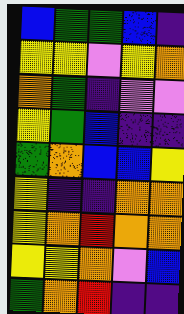[["blue", "green", "green", "blue", "indigo"], ["yellow", "yellow", "violet", "yellow", "orange"], ["orange", "green", "indigo", "violet", "violet"], ["yellow", "green", "blue", "indigo", "indigo"], ["green", "orange", "blue", "blue", "yellow"], ["yellow", "indigo", "indigo", "orange", "orange"], ["yellow", "orange", "red", "orange", "orange"], ["yellow", "yellow", "orange", "violet", "blue"], ["green", "orange", "red", "indigo", "indigo"]]